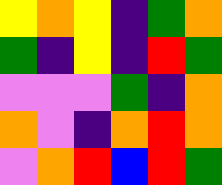[["yellow", "orange", "yellow", "indigo", "green", "orange"], ["green", "indigo", "yellow", "indigo", "red", "green"], ["violet", "violet", "violet", "green", "indigo", "orange"], ["orange", "violet", "indigo", "orange", "red", "orange"], ["violet", "orange", "red", "blue", "red", "green"]]